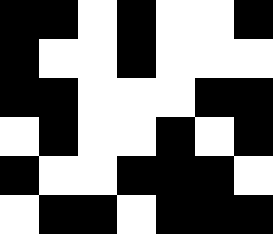[["black", "black", "white", "black", "white", "white", "black"], ["black", "white", "white", "black", "white", "white", "white"], ["black", "black", "white", "white", "white", "black", "black"], ["white", "black", "white", "white", "black", "white", "black"], ["black", "white", "white", "black", "black", "black", "white"], ["white", "black", "black", "white", "black", "black", "black"]]